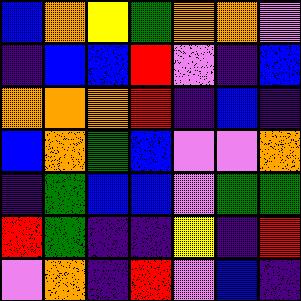[["blue", "orange", "yellow", "green", "orange", "orange", "violet"], ["indigo", "blue", "blue", "red", "violet", "indigo", "blue"], ["orange", "orange", "orange", "red", "indigo", "blue", "indigo"], ["blue", "orange", "green", "blue", "violet", "violet", "orange"], ["indigo", "green", "blue", "blue", "violet", "green", "green"], ["red", "green", "indigo", "indigo", "yellow", "indigo", "red"], ["violet", "orange", "indigo", "red", "violet", "blue", "indigo"]]